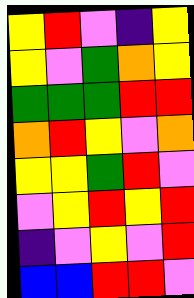[["yellow", "red", "violet", "indigo", "yellow"], ["yellow", "violet", "green", "orange", "yellow"], ["green", "green", "green", "red", "red"], ["orange", "red", "yellow", "violet", "orange"], ["yellow", "yellow", "green", "red", "violet"], ["violet", "yellow", "red", "yellow", "red"], ["indigo", "violet", "yellow", "violet", "red"], ["blue", "blue", "red", "red", "violet"]]